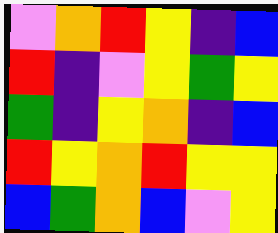[["violet", "orange", "red", "yellow", "indigo", "blue"], ["red", "indigo", "violet", "yellow", "green", "yellow"], ["green", "indigo", "yellow", "orange", "indigo", "blue"], ["red", "yellow", "orange", "red", "yellow", "yellow"], ["blue", "green", "orange", "blue", "violet", "yellow"]]